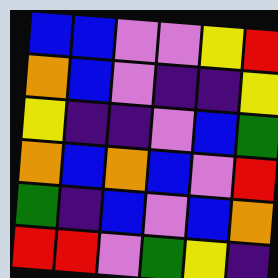[["blue", "blue", "violet", "violet", "yellow", "red"], ["orange", "blue", "violet", "indigo", "indigo", "yellow"], ["yellow", "indigo", "indigo", "violet", "blue", "green"], ["orange", "blue", "orange", "blue", "violet", "red"], ["green", "indigo", "blue", "violet", "blue", "orange"], ["red", "red", "violet", "green", "yellow", "indigo"]]